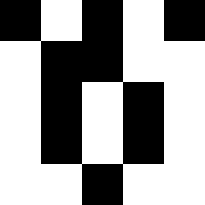[["black", "white", "black", "white", "black"], ["white", "black", "black", "white", "white"], ["white", "black", "white", "black", "white"], ["white", "black", "white", "black", "white"], ["white", "white", "black", "white", "white"]]